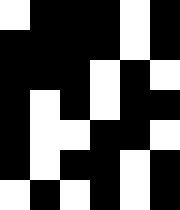[["white", "black", "black", "black", "white", "black"], ["black", "black", "black", "black", "white", "black"], ["black", "black", "black", "white", "black", "white"], ["black", "white", "black", "white", "black", "black"], ["black", "white", "white", "black", "black", "white"], ["black", "white", "black", "black", "white", "black"], ["white", "black", "white", "black", "white", "black"]]